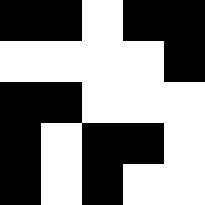[["black", "black", "white", "black", "black"], ["white", "white", "white", "white", "black"], ["black", "black", "white", "white", "white"], ["black", "white", "black", "black", "white"], ["black", "white", "black", "white", "white"]]